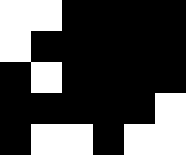[["white", "white", "black", "black", "black", "black"], ["white", "black", "black", "black", "black", "black"], ["black", "white", "black", "black", "black", "black"], ["black", "black", "black", "black", "black", "white"], ["black", "white", "white", "black", "white", "white"]]